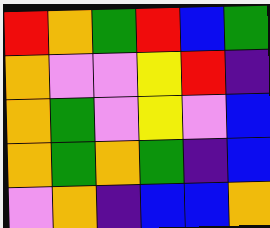[["red", "orange", "green", "red", "blue", "green"], ["orange", "violet", "violet", "yellow", "red", "indigo"], ["orange", "green", "violet", "yellow", "violet", "blue"], ["orange", "green", "orange", "green", "indigo", "blue"], ["violet", "orange", "indigo", "blue", "blue", "orange"]]